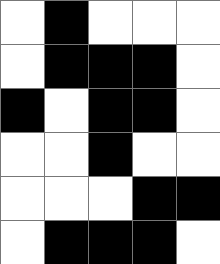[["white", "black", "white", "white", "white"], ["white", "black", "black", "black", "white"], ["black", "white", "black", "black", "white"], ["white", "white", "black", "white", "white"], ["white", "white", "white", "black", "black"], ["white", "black", "black", "black", "white"]]